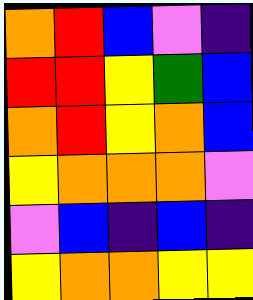[["orange", "red", "blue", "violet", "indigo"], ["red", "red", "yellow", "green", "blue"], ["orange", "red", "yellow", "orange", "blue"], ["yellow", "orange", "orange", "orange", "violet"], ["violet", "blue", "indigo", "blue", "indigo"], ["yellow", "orange", "orange", "yellow", "yellow"]]